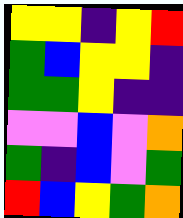[["yellow", "yellow", "indigo", "yellow", "red"], ["green", "blue", "yellow", "yellow", "indigo"], ["green", "green", "yellow", "indigo", "indigo"], ["violet", "violet", "blue", "violet", "orange"], ["green", "indigo", "blue", "violet", "green"], ["red", "blue", "yellow", "green", "orange"]]